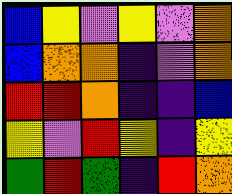[["blue", "yellow", "violet", "yellow", "violet", "orange"], ["blue", "orange", "orange", "indigo", "violet", "orange"], ["red", "red", "orange", "indigo", "indigo", "blue"], ["yellow", "violet", "red", "yellow", "indigo", "yellow"], ["green", "red", "green", "indigo", "red", "orange"]]